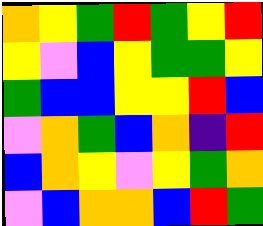[["orange", "yellow", "green", "red", "green", "yellow", "red"], ["yellow", "violet", "blue", "yellow", "green", "green", "yellow"], ["green", "blue", "blue", "yellow", "yellow", "red", "blue"], ["violet", "orange", "green", "blue", "orange", "indigo", "red"], ["blue", "orange", "yellow", "violet", "yellow", "green", "orange"], ["violet", "blue", "orange", "orange", "blue", "red", "green"]]